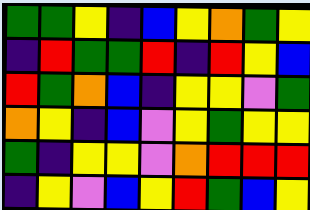[["green", "green", "yellow", "indigo", "blue", "yellow", "orange", "green", "yellow"], ["indigo", "red", "green", "green", "red", "indigo", "red", "yellow", "blue"], ["red", "green", "orange", "blue", "indigo", "yellow", "yellow", "violet", "green"], ["orange", "yellow", "indigo", "blue", "violet", "yellow", "green", "yellow", "yellow"], ["green", "indigo", "yellow", "yellow", "violet", "orange", "red", "red", "red"], ["indigo", "yellow", "violet", "blue", "yellow", "red", "green", "blue", "yellow"]]